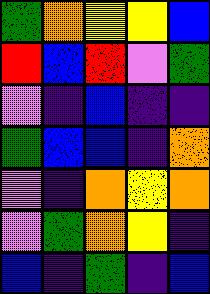[["green", "orange", "yellow", "yellow", "blue"], ["red", "blue", "red", "violet", "green"], ["violet", "indigo", "blue", "indigo", "indigo"], ["green", "blue", "blue", "indigo", "orange"], ["violet", "indigo", "orange", "yellow", "orange"], ["violet", "green", "orange", "yellow", "indigo"], ["blue", "indigo", "green", "indigo", "blue"]]